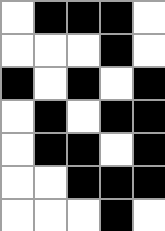[["white", "black", "black", "black", "white"], ["white", "white", "white", "black", "white"], ["black", "white", "black", "white", "black"], ["white", "black", "white", "black", "black"], ["white", "black", "black", "white", "black"], ["white", "white", "black", "black", "black"], ["white", "white", "white", "black", "white"]]